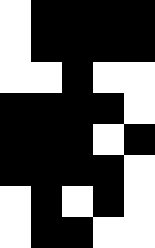[["white", "black", "black", "black", "black"], ["white", "black", "black", "black", "black"], ["white", "white", "black", "white", "white"], ["black", "black", "black", "black", "white"], ["black", "black", "black", "white", "black"], ["black", "black", "black", "black", "white"], ["white", "black", "white", "black", "white"], ["white", "black", "black", "white", "white"]]